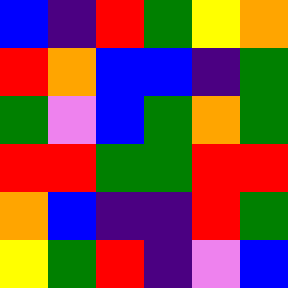[["blue", "indigo", "red", "green", "yellow", "orange"], ["red", "orange", "blue", "blue", "indigo", "green"], ["green", "violet", "blue", "green", "orange", "green"], ["red", "red", "green", "green", "red", "red"], ["orange", "blue", "indigo", "indigo", "red", "green"], ["yellow", "green", "red", "indigo", "violet", "blue"]]